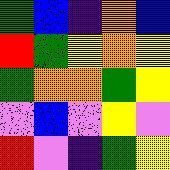[["green", "blue", "indigo", "orange", "blue"], ["red", "green", "yellow", "orange", "yellow"], ["green", "orange", "orange", "green", "yellow"], ["violet", "blue", "violet", "yellow", "violet"], ["red", "violet", "indigo", "green", "yellow"]]